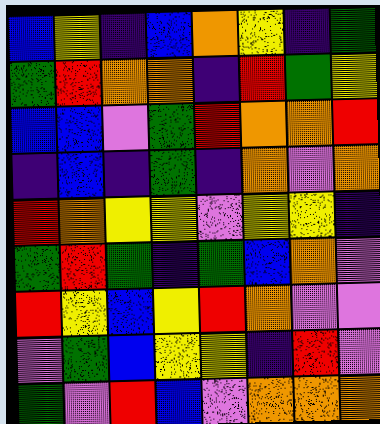[["blue", "yellow", "indigo", "blue", "orange", "yellow", "indigo", "green"], ["green", "red", "orange", "orange", "indigo", "red", "green", "yellow"], ["blue", "blue", "violet", "green", "red", "orange", "orange", "red"], ["indigo", "blue", "indigo", "green", "indigo", "orange", "violet", "orange"], ["red", "orange", "yellow", "yellow", "violet", "yellow", "yellow", "indigo"], ["green", "red", "green", "indigo", "green", "blue", "orange", "violet"], ["red", "yellow", "blue", "yellow", "red", "orange", "violet", "violet"], ["violet", "green", "blue", "yellow", "yellow", "indigo", "red", "violet"], ["green", "violet", "red", "blue", "violet", "orange", "orange", "orange"]]